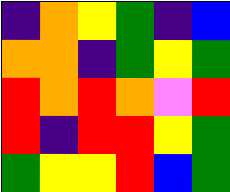[["indigo", "orange", "yellow", "green", "indigo", "blue"], ["orange", "orange", "indigo", "green", "yellow", "green"], ["red", "orange", "red", "orange", "violet", "red"], ["red", "indigo", "red", "red", "yellow", "green"], ["green", "yellow", "yellow", "red", "blue", "green"]]